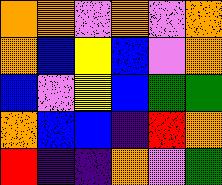[["orange", "orange", "violet", "orange", "violet", "orange"], ["orange", "blue", "yellow", "blue", "violet", "orange"], ["blue", "violet", "yellow", "blue", "green", "green"], ["orange", "blue", "blue", "indigo", "red", "orange"], ["red", "indigo", "indigo", "orange", "violet", "green"]]